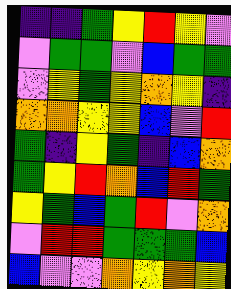[["indigo", "indigo", "green", "yellow", "red", "yellow", "violet"], ["violet", "green", "green", "violet", "blue", "green", "green"], ["violet", "yellow", "green", "yellow", "orange", "yellow", "indigo"], ["orange", "orange", "yellow", "yellow", "blue", "violet", "red"], ["green", "indigo", "yellow", "green", "indigo", "blue", "orange"], ["green", "yellow", "red", "orange", "blue", "red", "green"], ["yellow", "green", "blue", "green", "red", "violet", "orange"], ["violet", "red", "red", "green", "green", "green", "blue"], ["blue", "violet", "violet", "orange", "yellow", "orange", "yellow"]]